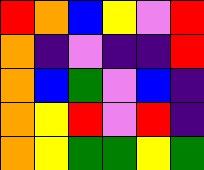[["red", "orange", "blue", "yellow", "violet", "red"], ["orange", "indigo", "violet", "indigo", "indigo", "red"], ["orange", "blue", "green", "violet", "blue", "indigo"], ["orange", "yellow", "red", "violet", "red", "indigo"], ["orange", "yellow", "green", "green", "yellow", "green"]]